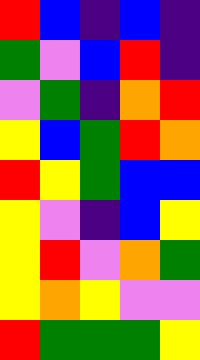[["red", "blue", "indigo", "blue", "indigo"], ["green", "violet", "blue", "red", "indigo"], ["violet", "green", "indigo", "orange", "red"], ["yellow", "blue", "green", "red", "orange"], ["red", "yellow", "green", "blue", "blue"], ["yellow", "violet", "indigo", "blue", "yellow"], ["yellow", "red", "violet", "orange", "green"], ["yellow", "orange", "yellow", "violet", "violet"], ["red", "green", "green", "green", "yellow"]]